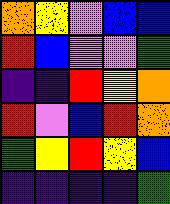[["orange", "yellow", "violet", "blue", "blue"], ["red", "blue", "violet", "violet", "green"], ["indigo", "indigo", "red", "yellow", "orange"], ["red", "violet", "blue", "red", "orange"], ["green", "yellow", "red", "yellow", "blue"], ["indigo", "indigo", "indigo", "indigo", "green"]]